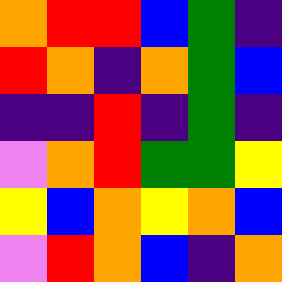[["orange", "red", "red", "blue", "green", "indigo"], ["red", "orange", "indigo", "orange", "green", "blue"], ["indigo", "indigo", "red", "indigo", "green", "indigo"], ["violet", "orange", "red", "green", "green", "yellow"], ["yellow", "blue", "orange", "yellow", "orange", "blue"], ["violet", "red", "orange", "blue", "indigo", "orange"]]